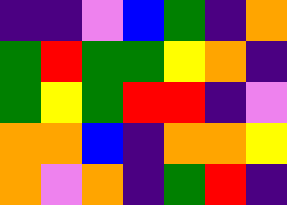[["indigo", "indigo", "violet", "blue", "green", "indigo", "orange"], ["green", "red", "green", "green", "yellow", "orange", "indigo"], ["green", "yellow", "green", "red", "red", "indigo", "violet"], ["orange", "orange", "blue", "indigo", "orange", "orange", "yellow"], ["orange", "violet", "orange", "indigo", "green", "red", "indigo"]]